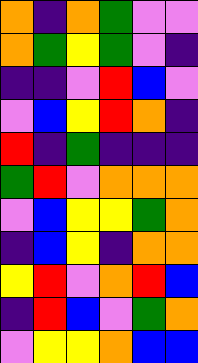[["orange", "indigo", "orange", "green", "violet", "violet"], ["orange", "green", "yellow", "green", "violet", "indigo"], ["indigo", "indigo", "violet", "red", "blue", "violet"], ["violet", "blue", "yellow", "red", "orange", "indigo"], ["red", "indigo", "green", "indigo", "indigo", "indigo"], ["green", "red", "violet", "orange", "orange", "orange"], ["violet", "blue", "yellow", "yellow", "green", "orange"], ["indigo", "blue", "yellow", "indigo", "orange", "orange"], ["yellow", "red", "violet", "orange", "red", "blue"], ["indigo", "red", "blue", "violet", "green", "orange"], ["violet", "yellow", "yellow", "orange", "blue", "blue"]]